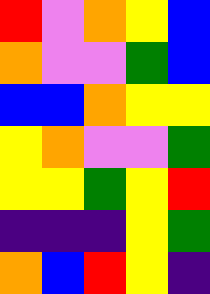[["red", "violet", "orange", "yellow", "blue"], ["orange", "violet", "violet", "green", "blue"], ["blue", "blue", "orange", "yellow", "yellow"], ["yellow", "orange", "violet", "violet", "green"], ["yellow", "yellow", "green", "yellow", "red"], ["indigo", "indigo", "indigo", "yellow", "green"], ["orange", "blue", "red", "yellow", "indigo"]]